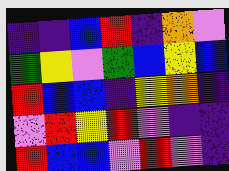[["indigo", "indigo", "blue", "red", "indigo", "orange", "violet"], ["green", "yellow", "violet", "green", "blue", "yellow", "blue"], ["red", "blue", "blue", "indigo", "yellow", "orange", "indigo"], ["violet", "red", "yellow", "red", "violet", "indigo", "indigo"], ["red", "blue", "blue", "violet", "red", "violet", "indigo"]]